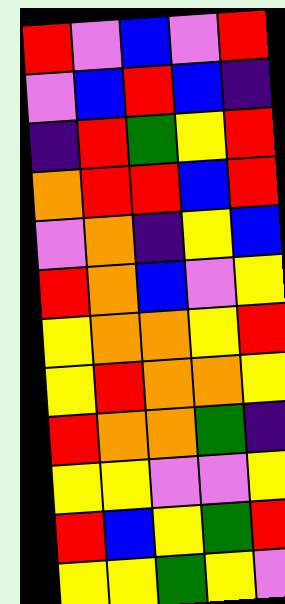[["red", "violet", "blue", "violet", "red"], ["violet", "blue", "red", "blue", "indigo"], ["indigo", "red", "green", "yellow", "red"], ["orange", "red", "red", "blue", "red"], ["violet", "orange", "indigo", "yellow", "blue"], ["red", "orange", "blue", "violet", "yellow"], ["yellow", "orange", "orange", "yellow", "red"], ["yellow", "red", "orange", "orange", "yellow"], ["red", "orange", "orange", "green", "indigo"], ["yellow", "yellow", "violet", "violet", "yellow"], ["red", "blue", "yellow", "green", "red"], ["yellow", "yellow", "green", "yellow", "violet"]]